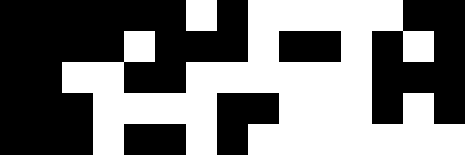[["black", "black", "black", "black", "black", "black", "white", "black", "white", "white", "white", "white", "white", "black", "black"], ["black", "black", "black", "black", "white", "black", "black", "black", "white", "black", "black", "white", "black", "white", "black"], ["black", "black", "white", "white", "black", "black", "white", "white", "white", "white", "white", "white", "black", "black", "black"], ["black", "black", "black", "white", "white", "white", "white", "black", "black", "white", "white", "white", "black", "white", "black"], ["black", "black", "black", "white", "black", "black", "white", "black", "white", "white", "white", "white", "white", "white", "white"]]